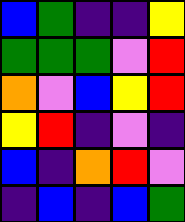[["blue", "green", "indigo", "indigo", "yellow"], ["green", "green", "green", "violet", "red"], ["orange", "violet", "blue", "yellow", "red"], ["yellow", "red", "indigo", "violet", "indigo"], ["blue", "indigo", "orange", "red", "violet"], ["indigo", "blue", "indigo", "blue", "green"]]